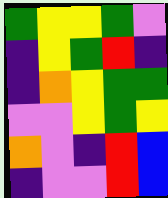[["green", "yellow", "yellow", "green", "violet"], ["indigo", "yellow", "green", "red", "indigo"], ["indigo", "orange", "yellow", "green", "green"], ["violet", "violet", "yellow", "green", "yellow"], ["orange", "violet", "indigo", "red", "blue"], ["indigo", "violet", "violet", "red", "blue"]]